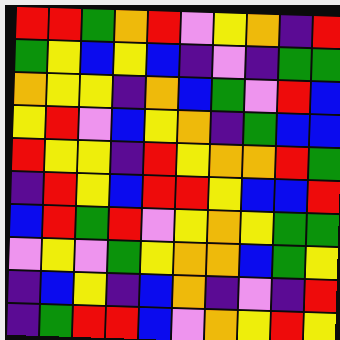[["red", "red", "green", "orange", "red", "violet", "yellow", "orange", "indigo", "red"], ["green", "yellow", "blue", "yellow", "blue", "indigo", "violet", "indigo", "green", "green"], ["orange", "yellow", "yellow", "indigo", "orange", "blue", "green", "violet", "red", "blue"], ["yellow", "red", "violet", "blue", "yellow", "orange", "indigo", "green", "blue", "blue"], ["red", "yellow", "yellow", "indigo", "red", "yellow", "orange", "orange", "red", "green"], ["indigo", "red", "yellow", "blue", "red", "red", "yellow", "blue", "blue", "red"], ["blue", "red", "green", "red", "violet", "yellow", "orange", "yellow", "green", "green"], ["violet", "yellow", "violet", "green", "yellow", "orange", "orange", "blue", "green", "yellow"], ["indigo", "blue", "yellow", "indigo", "blue", "orange", "indigo", "violet", "indigo", "red"], ["indigo", "green", "red", "red", "blue", "violet", "orange", "yellow", "red", "yellow"]]